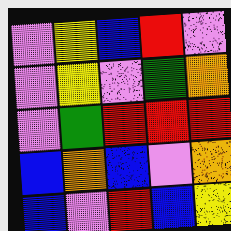[["violet", "yellow", "blue", "red", "violet"], ["violet", "yellow", "violet", "green", "orange"], ["violet", "green", "red", "red", "red"], ["blue", "orange", "blue", "violet", "orange"], ["blue", "violet", "red", "blue", "yellow"]]